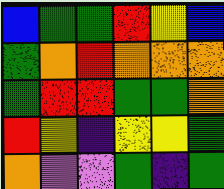[["blue", "green", "green", "red", "yellow", "blue"], ["green", "orange", "red", "orange", "orange", "orange"], ["green", "red", "red", "green", "green", "orange"], ["red", "yellow", "indigo", "yellow", "yellow", "green"], ["orange", "violet", "violet", "green", "indigo", "green"]]